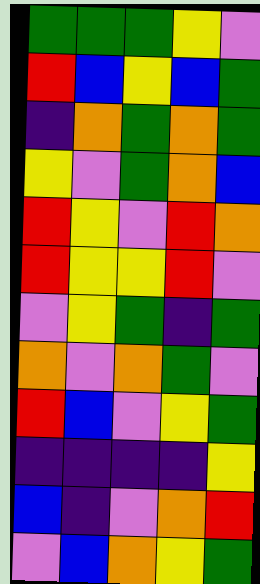[["green", "green", "green", "yellow", "violet"], ["red", "blue", "yellow", "blue", "green"], ["indigo", "orange", "green", "orange", "green"], ["yellow", "violet", "green", "orange", "blue"], ["red", "yellow", "violet", "red", "orange"], ["red", "yellow", "yellow", "red", "violet"], ["violet", "yellow", "green", "indigo", "green"], ["orange", "violet", "orange", "green", "violet"], ["red", "blue", "violet", "yellow", "green"], ["indigo", "indigo", "indigo", "indigo", "yellow"], ["blue", "indigo", "violet", "orange", "red"], ["violet", "blue", "orange", "yellow", "green"]]